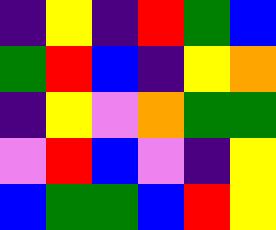[["indigo", "yellow", "indigo", "red", "green", "blue"], ["green", "red", "blue", "indigo", "yellow", "orange"], ["indigo", "yellow", "violet", "orange", "green", "green"], ["violet", "red", "blue", "violet", "indigo", "yellow"], ["blue", "green", "green", "blue", "red", "yellow"]]